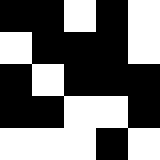[["black", "black", "white", "black", "white"], ["white", "black", "black", "black", "white"], ["black", "white", "black", "black", "black"], ["black", "black", "white", "white", "black"], ["white", "white", "white", "black", "white"]]